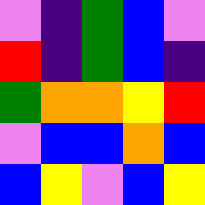[["violet", "indigo", "green", "blue", "violet"], ["red", "indigo", "green", "blue", "indigo"], ["green", "orange", "orange", "yellow", "red"], ["violet", "blue", "blue", "orange", "blue"], ["blue", "yellow", "violet", "blue", "yellow"]]